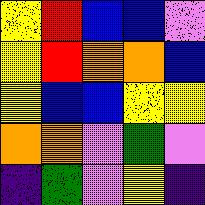[["yellow", "red", "blue", "blue", "violet"], ["yellow", "red", "orange", "orange", "blue"], ["yellow", "blue", "blue", "yellow", "yellow"], ["orange", "orange", "violet", "green", "violet"], ["indigo", "green", "violet", "yellow", "indigo"]]